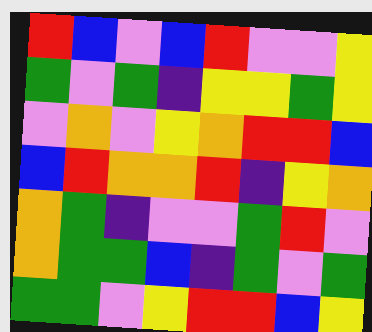[["red", "blue", "violet", "blue", "red", "violet", "violet", "yellow"], ["green", "violet", "green", "indigo", "yellow", "yellow", "green", "yellow"], ["violet", "orange", "violet", "yellow", "orange", "red", "red", "blue"], ["blue", "red", "orange", "orange", "red", "indigo", "yellow", "orange"], ["orange", "green", "indigo", "violet", "violet", "green", "red", "violet"], ["orange", "green", "green", "blue", "indigo", "green", "violet", "green"], ["green", "green", "violet", "yellow", "red", "red", "blue", "yellow"]]